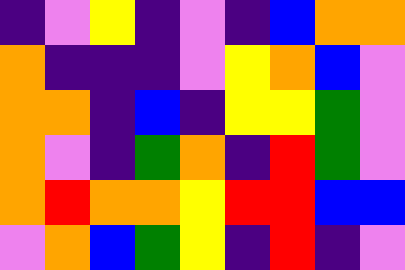[["indigo", "violet", "yellow", "indigo", "violet", "indigo", "blue", "orange", "orange"], ["orange", "indigo", "indigo", "indigo", "violet", "yellow", "orange", "blue", "violet"], ["orange", "orange", "indigo", "blue", "indigo", "yellow", "yellow", "green", "violet"], ["orange", "violet", "indigo", "green", "orange", "indigo", "red", "green", "violet"], ["orange", "red", "orange", "orange", "yellow", "red", "red", "blue", "blue"], ["violet", "orange", "blue", "green", "yellow", "indigo", "red", "indigo", "violet"]]